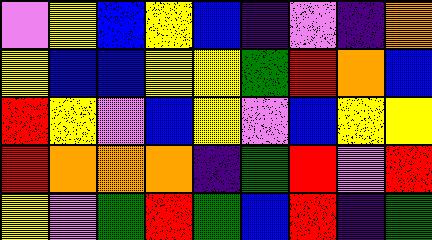[["violet", "yellow", "blue", "yellow", "blue", "indigo", "violet", "indigo", "orange"], ["yellow", "blue", "blue", "yellow", "yellow", "green", "red", "orange", "blue"], ["red", "yellow", "violet", "blue", "yellow", "violet", "blue", "yellow", "yellow"], ["red", "orange", "orange", "orange", "indigo", "green", "red", "violet", "red"], ["yellow", "violet", "green", "red", "green", "blue", "red", "indigo", "green"]]